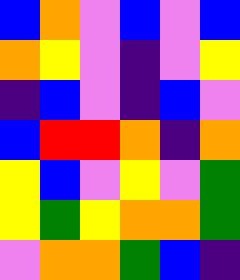[["blue", "orange", "violet", "blue", "violet", "blue"], ["orange", "yellow", "violet", "indigo", "violet", "yellow"], ["indigo", "blue", "violet", "indigo", "blue", "violet"], ["blue", "red", "red", "orange", "indigo", "orange"], ["yellow", "blue", "violet", "yellow", "violet", "green"], ["yellow", "green", "yellow", "orange", "orange", "green"], ["violet", "orange", "orange", "green", "blue", "indigo"]]